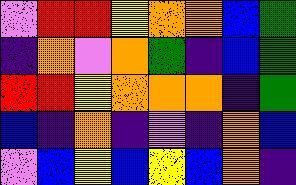[["violet", "red", "red", "yellow", "orange", "orange", "blue", "green"], ["indigo", "orange", "violet", "orange", "green", "indigo", "blue", "green"], ["red", "red", "yellow", "orange", "orange", "orange", "indigo", "green"], ["blue", "indigo", "orange", "indigo", "violet", "indigo", "orange", "blue"], ["violet", "blue", "yellow", "blue", "yellow", "blue", "orange", "indigo"]]